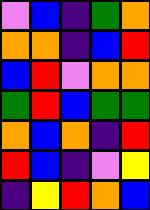[["violet", "blue", "indigo", "green", "orange"], ["orange", "orange", "indigo", "blue", "red"], ["blue", "red", "violet", "orange", "orange"], ["green", "red", "blue", "green", "green"], ["orange", "blue", "orange", "indigo", "red"], ["red", "blue", "indigo", "violet", "yellow"], ["indigo", "yellow", "red", "orange", "blue"]]